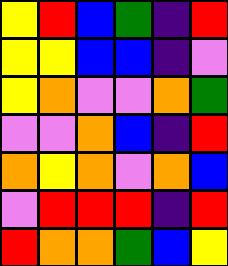[["yellow", "red", "blue", "green", "indigo", "red"], ["yellow", "yellow", "blue", "blue", "indigo", "violet"], ["yellow", "orange", "violet", "violet", "orange", "green"], ["violet", "violet", "orange", "blue", "indigo", "red"], ["orange", "yellow", "orange", "violet", "orange", "blue"], ["violet", "red", "red", "red", "indigo", "red"], ["red", "orange", "orange", "green", "blue", "yellow"]]